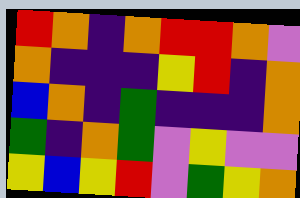[["red", "orange", "indigo", "orange", "red", "red", "orange", "violet"], ["orange", "indigo", "indigo", "indigo", "yellow", "red", "indigo", "orange"], ["blue", "orange", "indigo", "green", "indigo", "indigo", "indigo", "orange"], ["green", "indigo", "orange", "green", "violet", "yellow", "violet", "violet"], ["yellow", "blue", "yellow", "red", "violet", "green", "yellow", "orange"]]